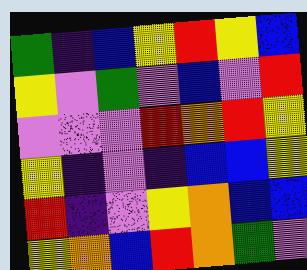[["green", "indigo", "blue", "yellow", "red", "yellow", "blue"], ["yellow", "violet", "green", "violet", "blue", "violet", "red"], ["violet", "violet", "violet", "red", "orange", "red", "yellow"], ["yellow", "indigo", "violet", "indigo", "blue", "blue", "yellow"], ["red", "indigo", "violet", "yellow", "orange", "blue", "blue"], ["yellow", "orange", "blue", "red", "orange", "green", "violet"]]